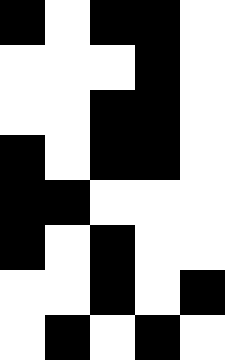[["black", "white", "black", "black", "white"], ["white", "white", "white", "black", "white"], ["white", "white", "black", "black", "white"], ["black", "white", "black", "black", "white"], ["black", "black", "white", "white", "white"], ["black", "white", "black", "white", "white"], ["white", "white", "black", "white", "black"], ["white", "black", "white", "black", "white"]]